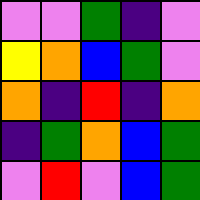[["violet", "violet", "green", "indigo", "violet"], ["yellow", "orange", "blue", "green", "violet"], ["orange", "indigo", "red", "indigo", "orange"], ["indigo", "green", "orange", "blue", "green"], ["violet", "red", "violet", "blue", "green"]]